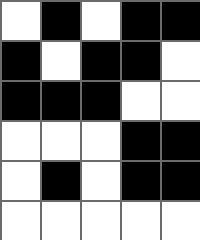[["white", "black", "white", "black", "black"], ["black", "white", "black", "black", "white"], ["black", "black", "black", "white", "white"], ["white", "white", "white", "black", "black"], ["white", "black", "white", "black", "black"], ["white", "white", "white", "white", "white"]]